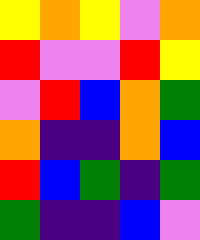[["yellow", "orange", "yellow", "violet", "orange"], ["red", "violet", "violet", "red", "yellow"], ["violet", "red", "blue", "orange", "green"], ["orange", "indigo", "indigo", "orange", "blue"], ["red", "blue", "green", "indigo", "green"], ["green", "indigo", "indigo", "blue", "violet"]]